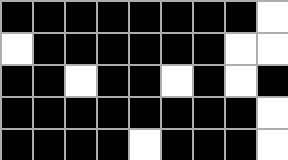[["black", "black", "black", "black", "black", "black", "black", "black", "white"], ["white", "black", "black", "black", "black", "black", "black", "white", "white"], ["black", "black", "white", "black", "black", "white", "black", "white", "black"], ["black", "black", "black", "black", "black", "black", "black", "black", "white"], ["black", "black", "black", "black", "white", "black", "black", "black", "white"]]